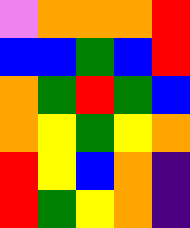[["violet", "orange", "orange", "orange", "red"], ["blue", "blue", "green", "blue", "red"], ["orange", "green", "red", "green", "blue"], ["orange", "yellow", "green", "yellow", "orange"], ["red", "yellow", "blue", "orange", "indigo"], ["red", "green", "yellow", "orange", "indigo"]]